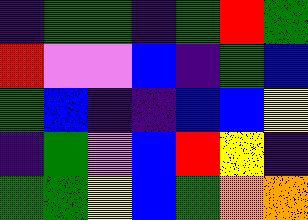[["indigo", "green", "green", "indigo", "green", "red", "green"], ["red", "violet", "violet", "blue", "indigo", "green", "blue"], ["green", "blue", "indigo", "indigo", "blue", "blue", "yellow"], ["indigo", "green", "violet", "blue", "red", "yellow", "indigo"], ["green", "green", "yellow", "blue", "green", "orange", "orange"]]